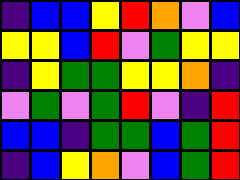[["indigo", "blue", "blue", "yellow", "red", "orange", "violet", "blue"], ["yellow", "yellow", "blue", "red", "violet", "green", "yellow", "yellow"], ["indigo", "yellow", "green", "green", "yellow", "yellow", "orange", "indigo"], ["violet", "green", "violet", "green", "red", "violet", "indigo", "red"], ["blue", "blue", "indigo", "green", "green", "blue", "green", "red"], ["indigo", "blue", "yellow", "orange", "violet", "blue", "green", "red"]]